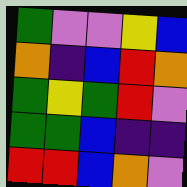[["green", "violet", "violet", "yellow", "blue"], ["orange", "indigo", "blue", "red", "orange"], ["green", "yellow", "green", "red", "violet"], ["green", "green", "blue", "indigo", "indigo"], ["red", "red", "blue", "orange", "violet"]]